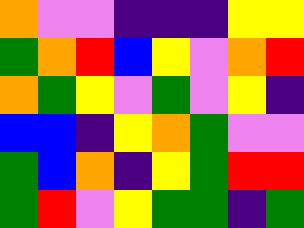[["orange", "violet", "violet", "indigo", "indigo", "indigo", "yellow", "yellow"], ["green", "orange", "red", "blue", "yellow", "violet", "orange", "red"], ["orange", "green", "yellow", "violet", "green", "violet", "yellow", "indigo"], ["blue", "blue", "indigo", "yellow", "orange", "green", "violet", "violet"], ["green", "blue", "orange", "indigo", "yellow", "green", "red", "red"], ["green", "red", "violet", "yellow", "green", "green", "indigo", "green"]]